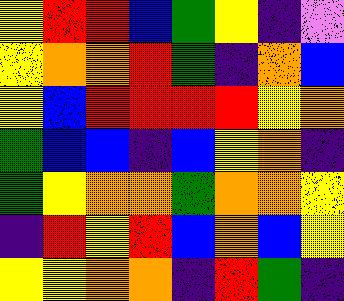[["yellow", "red", "red", "blue", "green", "yellow", "indigo", "violet"], ["yellow", "orange", "orange", "red", "green", "indigo", "orange", "blue"], ["yellow", "blue", "red", "red", "red", "red", "yellow", "orange"], ["green", "blue", "blue", "indigo", "blue", "yellow", "orange", "indigo"], ["green", "yellow", "orange", "orange", "green", "orange", "orange", "yellow"], ["indigo", "red", "yellow", "red", "blue", "orange", "blue", "yellow"], ["yellow", "yellow", "orange", "orange", "indigo", "red", "green", "indigo"]]